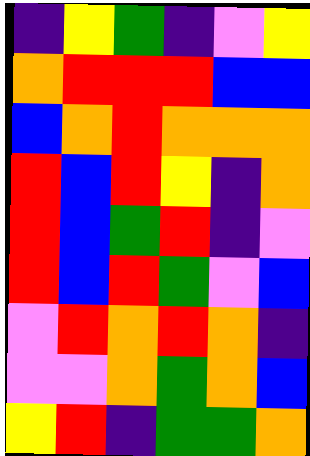[["indigo", "yellow", "green", "indigo", "violet", "yellow"], ["orange", "red", "red", "red", "blue", "blue"], ["blue", "orange", "red", "orange", "orange", "orange"], ["red", "blue", "red", "yellow", "indigo", "orange"], ["red", "blue", "green", "red", "indigo", "violet"], ["red", "blue", "red", "green", "violet", "blue"], ["violet", "red", "orange", "red", "orange", "indigo"], ["violet", "violet", "orange", "green", "orange", "blue"], ["yellow", "red", "indigo", "green", "green", "orange"]]